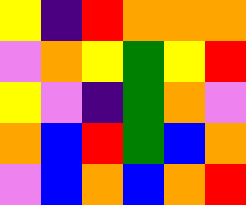[["yellow", "indigo", "red", "orange", "orange", "orange"], ["violet", "orange", "yellow", "green", "yellow", "red"], ["yellow", "violet", "indigo", "green", "orange", "violet"], ["orange", "blue", "red", "green", "blue", "orange"], ["violet", "blue", "orange", "blue", "orange", "red"]]